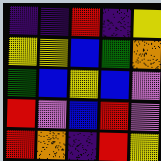[["indigo", "indigo", "red", "indigo", "yellow"], ["yellow", "yellow", "blue", "green", "orange"], ["green", "blue", "yellow", "blue", "violet"], ["red", "violet", "blue", "red", "violet"], ["red", "orange", "indigo", "red", "yellow"]]